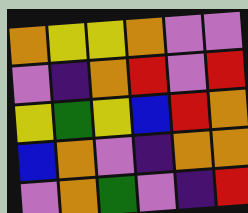[["orange", "yellow", "yellow", "orange", "violet", "violet"], ["violet", "indigo", "orange", "red", "violet", "red"], ["yellow", "green", "yellow", "blue", "red", "orange"], ["blue", "orange", "violet", "indigo", "orange", "orange"], ["violet", "orange", "green", "violet", "indigo", "red"]]